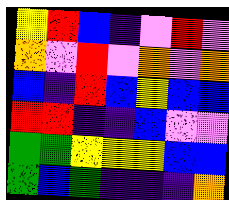[["yellow", "red", "blue", "indigo", "violet", "red", "violet"], ["orange", "violet", "red", "violet", "orange", "violet", "orange"], ["blue", "indigo", "red", "blue", "yellow", "blue", "blue"], ["red", "red", "indigo", "indigo", "blue", "violet", "violet"], ["green", "green", "yellow", "yellow", "yellow", "blue", "blue"], ["green", "blue", "green", "indigo", "indigo", "indigo", "orange"]]